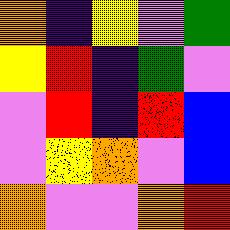[["orange", "indigo", "yellow", "violet", "green"], ["yellow", "red", "indigo", "green", "violet"], ["violet", "red", "indigo", "red", "blue"], ["violet", "yellow", "orange", "violet", "blue"], ["orange", "violet", "violet", "orange", "red"]]